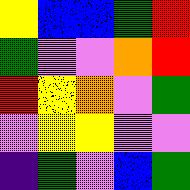[["yellow", "blue", "blue", "green", "red"], ["green", "violet", "violet", "orange", "red"], ["red", "yellow", "orange", "violet", "green"], ["violet", "yellow", "yellow", "violet", "violet"], ["indigo", "green", "violet", "blue", "green"]]